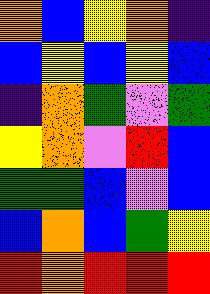[["orange", "blue", "yellow", "orange", "indigo"], ["blue", "yellow", "blue", "yellow", "blue"], ["indigo", "orange", "green", "violet", "green"], ["yellow", "orange", "violet", "red", "blue"], ["green", "green", "blue", "violet", "blue"], ["blue", "orange", "blue", "green", "yellow"], ["red", "orange", "red", "red", "red"]]